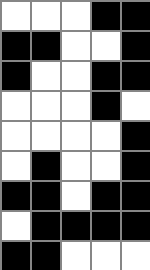[["white", "white", "white", "black", "black"], ["black", "black", "white", "white", "black"], ["black", "white", "white", "black", "black"], ["white", "white", "white", "black", "white"], ["white", "white", "white", "white", "black"], ["white", "black", "white", "white", "black"], ["black", "black", "white", "black", "black"], ["white", "black", "black", "black", "black"], ["black", "black", "white", "white", "white"]]